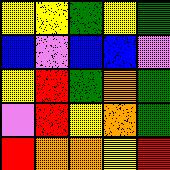[["yellow", "yellow", "green", "yellow", "green"], ["blue", "violet", "blue", "blue", "violet"], ["yellow", "red", "green", "orange", "green"], ["violet", "red", "yellow", "orange", "green"], ["red", "orange", "orange", "yellow", "red"]]